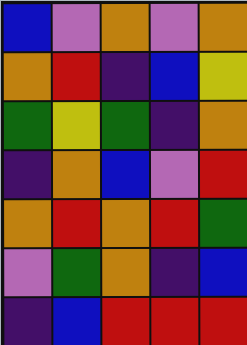[["blue", "violet", "orange", "violet", "orange"], ["orange", "red", "indigo", "blue", "yellow"], ["green", "yellow", "green", "indigo", "orange"], ["indigo", "orange", "blue", "violet", "red"], ["orange", "red", "orange", "red", "green"], ["violet", "green", "orange", "indigo", "blue"], ["indigo", "blue", "red", "red", "red"]]